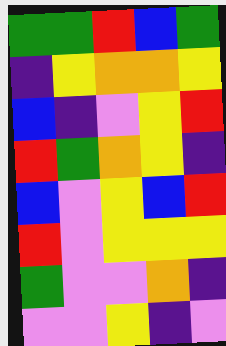[["green", "green", "red", "blue", "green"], ["indigo", "yellow", "orange", "orange", "yellow"], ["blue", "indigo", "violet", "yellow", "red"], ["red", "green", "orange", "yellow", "indigo"], ["blue", "violet", "yellow", "blue", "red"], ["red", "violet", "yellow", "yellow", "yellow"], ["green", "violet", "violet", "orange", "indigo"], ["violet", "violet", "yellow", "indigo", "violet"]]